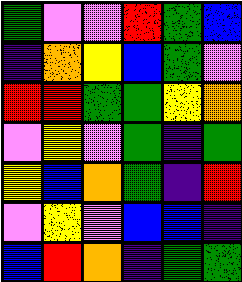[["green", "violet", "violet", "red", "green", "blue"], ["indigo", "orange", "yellow", "blue", "green", "violet"], ["red", "red", "green", "green", "yellow", "orange"], ["violet", "yellow", "violet", "green", "indigo", "green"], ["yellow", "blue", "orange", "green", "indigo", "red"], ["violet", "yellow", "violet", "blue", "blue", "indigo"], ["blue", "red", "orange", "indigo", "green", "green"]]